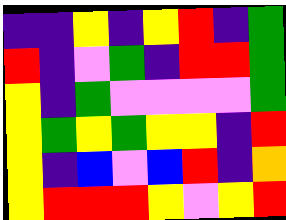[["indigo", "indigo", "yellow", "indigo", "yellow", "red", "indigo", "green"], ["red", "indigo", "violet", "green", "indigo", "red", "red", "green"], ["yellow", "indigo", "green", "violet", "violet", "violet", "violet", "green"], ["yellow", "green", "yellow", "green", "yellow", "yellow", "indigo", "red"], ["yellow", "indigo", "blue", "violet", "blue", "red", "indigo", "orange"], ["yellow", "red", "red", "red", "yellow", "violet", "yellow", "red"]]